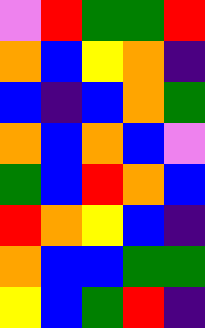[["violet", "red", "green", "green", "red"], ["orange", "blue", "yellow", "orange", "indigo"], ["blue", "indigo", "blue", "orange", "green"], ["orange", "blue", "orange", "blue", "violet"], ["green", "blue", "red", "orange", "blue"], ["red", "orange", "yellow", "blue", "indigo"], ["orange", "blue", "blue", "green", "green"], ["yellow", "blue", "green", "red", "indigo"]]